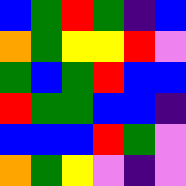[["blue", "green", "red", "green", "indigo", "blue"], ["orange", "green", "yellow", "yellow", "red", "violet"], ["green", "blue", "green", "red", "blue", "blue"], ["red", "green", "green", "blue", "blue", "indigo"], ["blue", "blue", "blue", "red", "green", "violet"], ["orange", "green", "yellow", "violet", "indigo", "violet"]]